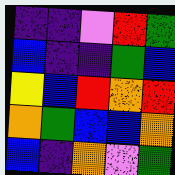[["indigo", "indigo", "violet", "red", "green"], ["blue", "indigo", "indigo", "green", "blue"], ["yellow", "blue", "red", "orange", "red"], ["orange", "green", "blue", "blue", "orange"], ["blue", "indigo", "orange", "violet", "green"]]